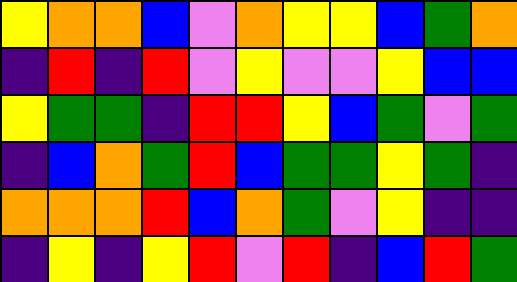[["yellow", "orange", "orange", "blue", "violet", "orange", "yellow", "yellow", "blue", "green", "orange"], ["indigo", "red", "indigo", "red", "violet", "yellow", "violet", "violet", "yellow", "blue", "blue"], ["yellow", "green", "green", "indigo", "red", "red", "yellow", "blue", "green", "violet", "green"], ["indigo", "blue", "orange", "green", "red", "blue", "green", "green", "yellow", "green", "indigo"], ["orange", "orange", "orange", "red", "blue", "orange", "green", "violet", "yellow", "indigo", "indigo"], ["indigo", "yellow", "indigo", "yellow", "red", "violet", "red", "indigo", "blue", "red", "green"]]